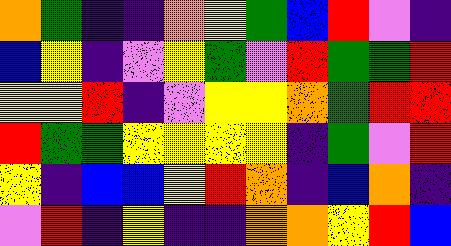[["orange", "green", "indigo", "indigo", "orange", "yellow", "green", "blue", "red", "violet", "indigo"], ["blue", "yellow", "indigo", "violet", "yellow", "green", "violet", "red", "green", "green", "red"], ["yellow", "yellow", "red", "indigo", "violet", "yellow", "yellow", "orange", "green", "red", "red"], ["red", "green", "green", "yellow", "yellow", "yellow", "yellow", "indigo", "green", "violet", "red"], ["yellow", "indigo", "blue", "blue", "yellow", "red", "orange", "indigo", "blue", "orange", "indigo"], ["violet", "red", "indigo", "yellow", "indigo", "indigo", "orange", "orange", "yellow", "red", "blue"]]